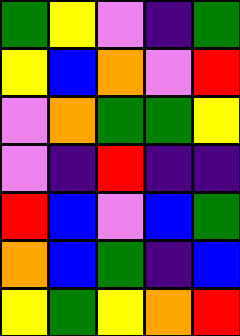[["green", "yellow", "violet", "indigo", "green"], ["yellow", "blue", "orange", "violet", "red"], ["violet", "orange", "green", "green", "yellow"], ["violet", "indigo", "red", "indigo", "indigo"], ["red", "blue", "violet", "blue", "green"], ["orange", "blue", "green", "indigo", "blue"], ["yellow", "green", "yellow", "orange", "red"]]